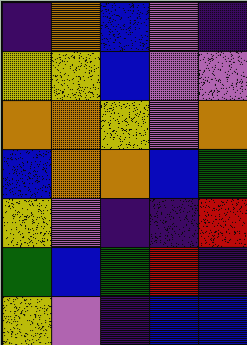[["indigo", "orange", "blue", "violet", "indigo"], ["yellow", "yellow", "blue", "violet", "violet"], ["orange", "orange", "yellow", "violet", "orange"], ["blue", "orange", "orange", "blue", "green"], ["yellow", "violet", "indigo", "indigo", "red"], ["green", "blue", "green", "red", "indigo"], ["yellow", "violet", "indigo", "blue", "blue"]]